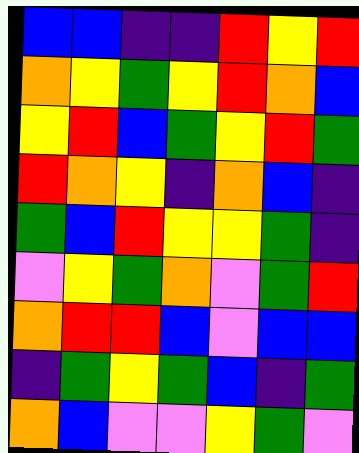[["blue", "blue", "indigo", "indigo", "red", "yellow", "red"], ["orange", "yellow", "green", "yellow", "red", "orange", "blue"], ["yellow", "red", "blue", "green", "yellow", "red", "green"], ["red", "orange", "yellow", "indigo", "orange", "blue", "indigo"], ["green", "blue", "red", "yellow", "yellow", "green", "indigo"], ["violet", "yellow", "green", "orange", "violet", "green", "red"], ["orange", "red", "red", "blue", "violet", "blue", "blue"], ["indigo", "green", "yellow", "green", "blue", "indigo", "green"], ["orange", "blue", "violet", "violet", "yellow", "green", "violet"]]